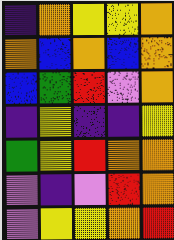[["indigo", "orange", "yellow", "yellow", "orange"], ["orange", "blue", "orange", "blue", "orange"], ["blue", "green", "red", "violet", "orange"], ["indigo", "yellow", "indigo", "indigo", "yellow"], ["green", "yellow", "red", "orange", "orange"], ["violet", "indigo", "violet", "red", "orange"], ["violet", "yellow", "yellow", "orange", "red"]]